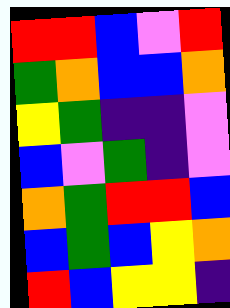[["red", "red", "blue", "violet", "red"], ["green", "orange", "blue", "blue", "orange"], ["yellow", "green", "indigo", "indigo", "violet"], ["blue", "violet", "green", "indigo", "violet"], ["orange", "green", "red", "red", "blue"], ["blue", "green", "blue", "yellow", "orange"], ["red", "blue", "yellow", "yellow", "indigo"]]